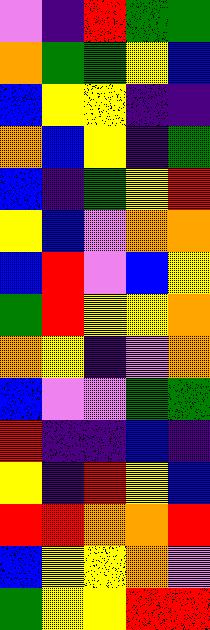[["violet", "indigo", "red", "green", "green"], ["orange", "green", "green", "yellow", "blue"], ["blue", "yellow", "yellow", "indigo", "indigo"], ["orange", "blue", "yellow", "indigo", "green"], ["blue", "indigo", "green", "yellow", "red"], ["yellow", "blue", "violet", "orange", "orange"], ["blue", "red", "violet", "blue", "yellow"], ["green", "red", "yellow", "yellow", "orange"], ["orange", "yellow", "indigo", "violet", "orange"], ["blue", "violet", "violet", "green", "green"], ["red", "indigo", "indigo", "blue", "indigo"], ["yellow", "indigo", "red", "yellow", "blue"], ["red", "red", "orange", "orange", "red"], ["blue", "yellow", "yellow", "orange", "violet"], ["green", "yellow", "yellow", "red", "red"]]